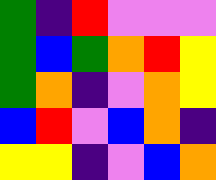[["green", "indigo", "red", "violet", "violet", "violet"], ["green", "blue", "green", "orange", "red", "yellow"], ["green", "orange", "indigo", "violet", "orange", "yellow"], ["blue", "red", "violet", "blue", "orange", "indigo"], ["yellow", "yellow", "indigo", "violet", "blue", "orange"]]